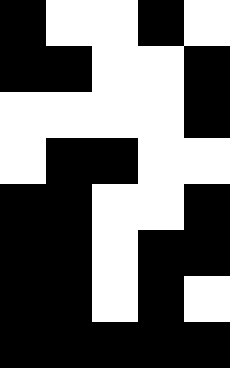[["black", "white", "white", "black", "white"], ["black", "black", "white", "white", "black"], ["white", "white", "white", "white", "black"], ["white", "black", "black", "white", "white"], ["black", "black", "white", "white", "black"], ["black", "black", "white", "black", "black"], ["black", "black", "white", "black", "white"], ["black", "black", "black", "black", "black"]]